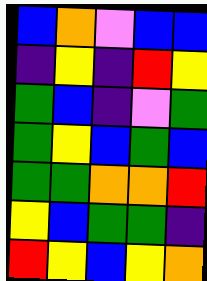[["blue", "orange", "violet", "blue", "blue"], ["indigo", "yellow", "indigo", "red", "yellow"], ["green", "blue", "indigo", "violet", "green"], ["green", "yellow", "blue", "green", "blue"], ["green", "green", "orange", "orange", "red"], ["yellow", "blue", "green", "green", "indigo"], ["red", "yellow", "blue", "yellow", "orange"]]